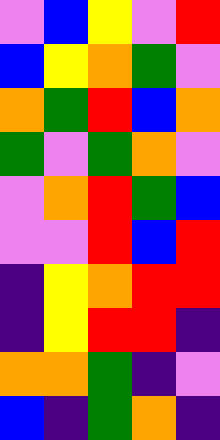[["violet", "blue", "yellow", "violet", "red"], ["blue", "yellow", "orange", "green", "violet"], ["orange", "green", "red", "blue", "orange"], ["green", "violet", "green", "orange", "violet"], ["violet", "orange", "red", "green", "blue"], ["violet", "violet", "red", "blue", "red"], ["indigo", "yellow", "orange", "red", "red"], ["indigo", "yellow", "red", "red", "indigo"], ["orange", "orange", "green", "indigo", "violet"], ["blue", "indigo", "green", "orange", "indigo"]]